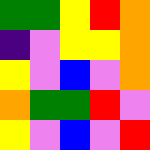[["green", "green", "yellow", "red", "orange"], ["indigo", "violet", "yellow", "yellow", "orange"], ["yellow", "violet", "blue", "violet", "orange"], ["orange", "green", "green", "red", "violet"], ["yellow", "violet", "blue", "violet", "red"]]